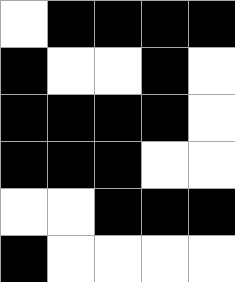[["white", "black", "black", "black", "black"], ["black", "white", "white", "black", "white"], ["black", "black", "black", "black", "white"], ["black", "black", "black", "white", "white"], ["white", "white", "black", "black", "black"], ["black", "white", "white", "white", "white"]]